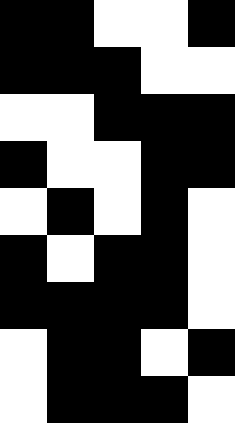[["black", "black", "white", "white", "black"], ["black", "black", "black", "white", "white"], ["white", "white", "black", "black", "black"], ["black", "white", "white", "black", "black"], ["white", "black", "white", "black", "white"], ["black", "white", "black", "black", "white"], ["black", "black", "black", "black", "white"], ["white", "black", "black", "white", "black"], ["white", "black", "black", "black", "white"]]